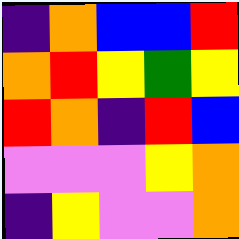[["indigo", "orange", "blue", "blue", "red"], ["orange", "red", "yellow", "green", "yellow"], ["red", "orange", "indigo", "red", "blue"], ["violet", "violet", "violet", "yellow", "orange"], ["indigo", "yellow", "violet", "violet", "orange"]]